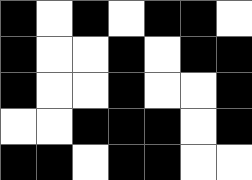[["black", "white", "black", "white", "black", "black", "white"], ["black", "white", "white", "black", "white", "black", "black"], ["black", "white", "white", "black", "white", "white", "black"], ["white", "white", "black", "black", "black", "white", "black"], ["black", "black", "white", "black", "black", "white", "white"]]